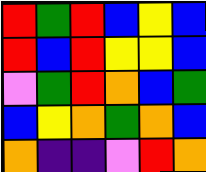[["red", "green", "red", "blue", "yellow", "blue"], ["red", "blue", "red", "yellow", "yellow", "blue"], ["violet", "green", "red", "orange", "blue", "green"], ["blue", "yellow", "orange", "green", "orange", "blue"], ["orange", "indigo", "indigo", "violet", "red", "orange"]]